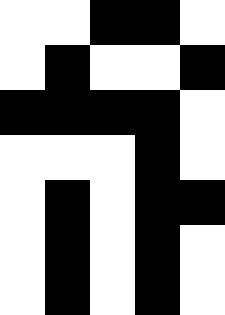[["white", "white", "black", "black", "white"], ["white", "black", "white", "white", "black"], ["black", "black", "black", "black", "white"], ["white", "white", "white", "black", "white"], ["white", "black", "white", "black", "black"], ["white", "black", "white", "black", "white"], ["white", "black", "white", "black", "white"]]